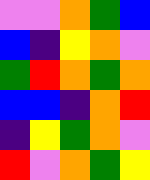[["violet", "violet", "orange", "green", "blue"], ["blue", "indigo", "yellow", "orange", "violet"], ["green", "red", "orange", "green", "orange"], ["blue", "blue", "indigo", "orange", "red"], ["indigo", "yellow", "green", "orange", "violet"], ["red", "violet", "orange", "green", "yellow"]]